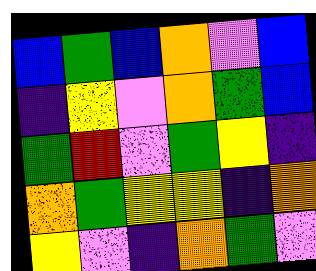[["blue", "green", "blue", "orange", "violet", "blue"], ["indigo", "yellow", "violet", "orange", "green", "blue"], ["green", "red", "violet", "green", "yellow", "indigo"], ["orange", "green", "yellow", "yellow", "indigo", "orange"], ["yellow", "violet", "indigo", "orange", "green", "violet"]]